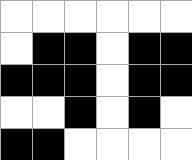[["white", "white", "white", "white", "white", "white"], ["white", "black", "black", "white", "black", "black"], ["black", "black", "black", "white", "black", "black"], ["white", "white", "black", "white", "black", "white"], ["black", "black", "white", "white", "white", "white"]]